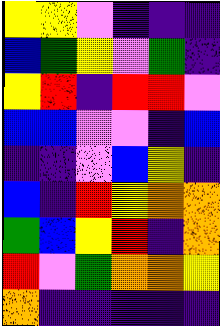[["yellow", "yellow", "violet", "indigo", "indigo", "indigo"], ["blue", "green", "yellow", "violet", "green", "indigo"], ["yellow", "red", "indigo", "red", "red", "violet"], ["blue", "blue", "violet", "violet", "indigo", "blue"], ["indigo", "indigo", "violet", "blue", "yellow", "indigo"], ["blue", "indigo", "red", "yellow", "orange", "orange"], ["green", "blue", "yellow", "red", "indigo", "orange"], ["red", "violet", "green", "orange", "orange", "yellow"], ["orange", "indigo", "indigo", "indigo", "indigo", "indigo"]]